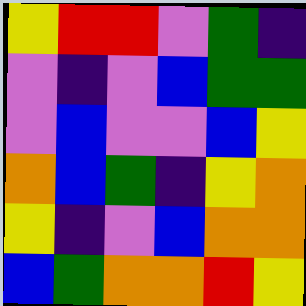[["yellow", "red", "red", "violet", "green", "indigo"], ["violet", "indigo", "violet", "blue", "green", "green"], ["violet", "blue", "violet", "violet", "blue", "yellow"], ["orange", "blue", "green", "indigo", "yellow", "orange"], ["yellow", "indigo", "violet", "blue", "orange", "orange"], ["blue", "green", "orange", "orange", "red", "yellow"]]